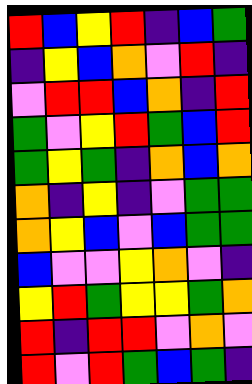[["red", "blue", "yellow", "red", "indigo", "blue", "green"], ["indigo", "yellow", "blue", "orange", "violet", "red", "indigo"], ["violet", "red", "red", "blue", "orange", "indigo", "red"], ["green", "violet", "yellow", "red", "green", "blue", "red"], ["green", "yellow", "green", "indigo", "orange", "blue", "orange"], ["orange", "indigo", "yellow", "indigo", "violet", "green", "green"], ["orange", "yellow", "blue", "violet", "blue", "green", "green"], ["blue", "violet", "violet", "yellow", "orange", "violet", "indigo"], ["yellow", "red", "green", "yellow", "yellow", "green", "orange"], ["red", "indigo", "red", "red", "violet", "orange", "violet"], ["red", "violet", "red", "green", "blue", "green", "indigo"]]